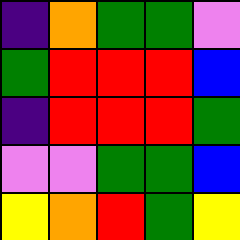[["indigo", "orange", "green", "green", "violet"], ["green", "red", "red", "red", "blue"], ["indigo", "red", "red", "red", "green"], ["violet", "violet", "green", "green", "blue"], ["yellow", "orange", "red", "green", "yellow"]]